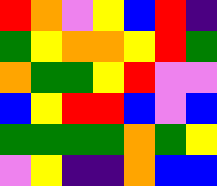[["red", "orange", "violet", "yellow", "blue", "red", "indigo"], ["green", "yellow", "orange", "orange", "yellow", "red", "green"], ["orange", "green", "green", "yellow", "red", "violet", "violet"], ["blue", "yellow", "red", "red", "blue", "violet", "blue"], ["green", "green", "green", "green", "orange", "green", "yellow"], ["violet", "yellow", "indigo", "indigo", "orange", "blue", "blue"]]